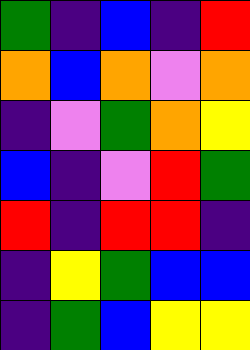[["green", "indigo", "blue", "indigo", "red"], ["orange", "blue", "orange", "violet", "orange"], ["indigo", "violet", "green", "orange", "yellow"], ["blue", "indigo", "violet", "red", "green"], ["red", "indigo", "red", "red", "indigo"], ["indigo", "yellow", "green", "blue", "blue"], ["indigo", "green", "blue", "yellow", "yellow"]]